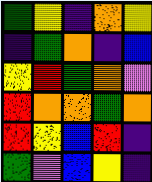[["green", "yellow", "indigo", "orange", "yellow"], ["indigo", "green", "orange", "indigo", "blue"], ["yellow", "red", "green", "orange", "violet"], ["red", "orange", "orange", "green", "orange"], ["red", "yellow", "blue", "red", "indigo"], ["green", "violet", "blue", "yellow", "indigo"]]